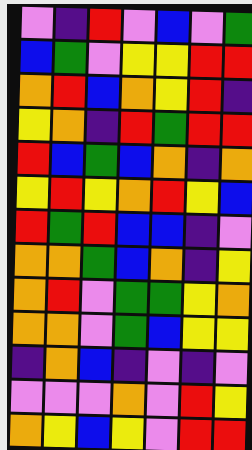[["violet", "indigo", "red", "violet", "blue", "violet", "green"], ["blue", "green", "violet", "yellow", "yellow", "red", "red"], ["orange", "red", "blue", "orange", "yellow", "red", "indigo"], ["yellow", "orange", "indigo", "red", "green", "red", "red"], ["red", "blue", "green", "blue", "orange", "indigo", "orange"], ["yellow", "red", "yellow", "orange", "red", "yellow", "blue"], ["red", "green", "red", "blue", "blue", "indigo", "violet"], ["orange", "orange", "green", "blue", "orange", "indigo", "yellow"], ["orange", "red", "violet", "green", "green", "yellow", "orange"], ["orange", "orange", "violet", "green", "blue", "yellow", "yellow"], ["indigo", "orange", "blue", "indigo", "violet", "indigo", "violet"], ["violet", "violet", "violet", "orange", "violet", "red", "yellow"], ["orange", "yellow", "blue", "yellow", "violet", "red", "red"]]